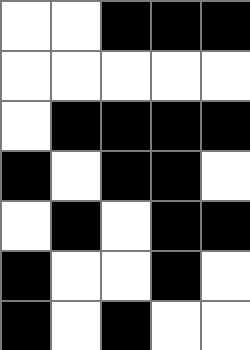[["white", "white", "black", "black", "black"], ["white", "white", "white", "white", "white"], ["white", "black", "black", "black", "black"], ["black", "white", "black", "black", "white"], ["white", "black", "white", "black", "black"], ["black", "white", "white", "black", "white"], ["black", "white", "black", "white", "white"]]